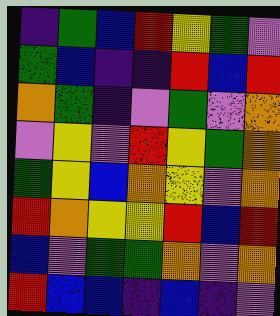[["indigo", "green", "blue", "red", "yellow", "green", "violet"], ["green", "blue", "indigo", "indigo", "red", "blue", "red"], ["orange", "green", "indigo", "violet", "green", "violet", "orange"], ["violet", "yellow", "violet", "red", "yellow", "green", "orange"], ["green", "yellow", "blue", "orange", "yellow", "violet", "orange"], ["red", "orange", "yellow", "yellow", "red", "blue", "red"], ["blue", "violet", "green", "green", "orange", "violet", "orange"], ["red", "blue", "blue", "indigo", "blue", "indigo", "violet"]]